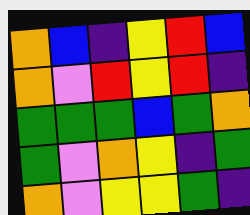[["orange", "blue", "indigo", "yellow", "red", "blue"], ["orange", "violet", "red", "yellow", "red", "indigo"], ["green", "green", "green", "blue", "green", "orange"], ["green", "violet", "orange", "yellow", "indigo", "green"], ["orange", "violet", "yellow", "yellow", "green", "indigo"]]